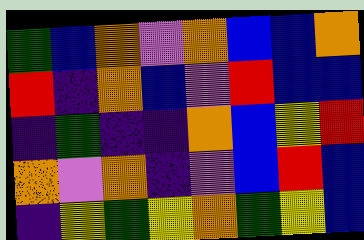[["green", "blue", "orange", "violet", "orange", "blue", "blue", "orange"], ["red", "indigo", "orange", "blue", "violet", "red", "blue", "blue"], ["indigo", "green", "indigo", "indigo", "orange", "blue", "yellow", "red"], ["orange", "violet", "orange", "indigo", "violet", "blue", "red", "blue"], ["indigo", "yellow", "green", "yellow", "orange", "green", "yellow", "blue"]]